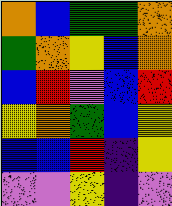[["orange", "blue", "green", "green", "orange"], ["green", "orange", "yellow", "blue", "orange"], ["blue", "red", "violet", "blue", "red"], ["yellow", "orange", "green", "blue", "yellow"], ["blue", "blue", "red", "indigo", "yellow"], ["violet", "violet", "yellow", "indigo", "violet"]]